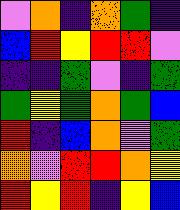[["violet", "orange", "indigo", "orange", "green", "indigo"], ["blue", "red", "yellow", "red", "red", "violet"], ["indigo", "indigo", "green", "violet", "indigo", "green"], ["green", "yellow", "green", "orange", "green", "blue"], ["red", "indigo", "blue", "orange", "violet", "green"], ["orange", "violet", "red", "red", "orange", "yellow"], ["red", "yellow", "red", "indigo", "yellow", "blue"]]